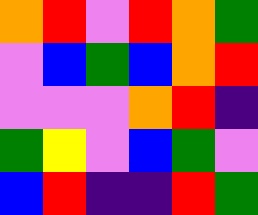[["orange", "red", "violet", "red", "orange", "green"], ["violet", "blue", "green", "blue", "orange", "red"], ["violet", "violet", "violet", "orange", "red", "indigo"], ["green", "yellow", "violet", "blue", "green", "violet"], ["blue", "red", "indigo", "indigo", "red", "green"]]